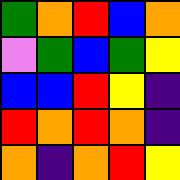[["green", "orange", "red", "blue", "orange"], ["violet", "green", "blue", "green", "yellow"], ["blue", "blue", "red", "yellow", "indigo"], ["red", "orange", "red", "orange", "indigo"], ["orange", "indigo", "orange", "red", "yellow"]]